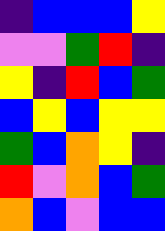[["indigo", "blue", "blue", "blue", "yellow"], ["violet", "violet", "green", "red", "indigo"], ["yellow", "indigo", "red", "blue", "green"], ["blue", "yellow", "blue", "yellow", "yellow"], ["green", "blue", "orange", "yellow", "indigo"], ["red", "violet", "orange", "blue", "green"], ["orange", "blue", "violet", "blue", "blue"]]